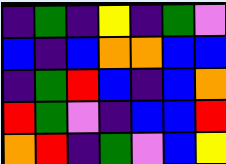[["indigo", "green", "indigo", "yellow", "indigo", "green", "violet"], ["blue", "indigo", "blue", "orange", "orange", "blue", "blue"], ["indigo", "green", "red", "blue", "indigo", "blue", "orange"], ["red", "green", "violet", "indigo", "blue", "blue", "red"], ["orange", "red", "indigo", "green", "violet", "blue", "yellow"]]